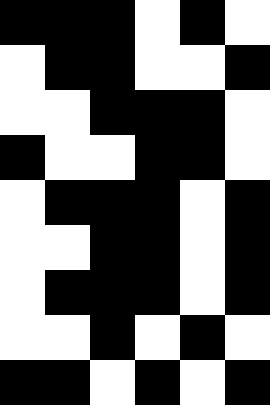[["black", "black", "black", "white", "black", "white"], ["white", "black", "black", "white", "white", "black"], ["white", "white", "black", "black", "black", "white"], ["black", "white", "white", "black", "black", "white"], ["white", "black", "black", "black", "white", "black"], ["white", "white", "black", "black", "white", "black"], ["white", "black", "black", "black", "white", "black"], ["white", "white", "black", "white", "black", "white"], ["black", "black", "white", "black", "white", "black"]]